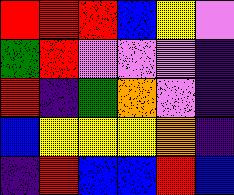[["red", "red", "red", "blue", "yellow", "violet"], ["green", "red", "violet", "violet", "violet", "indigo"], ["red", "indigo", "green", "orange", "violet", "indigo"], ["blue", "yellow", "yellow", "yellow", "orange", "indigo"], ["indigo", "red", "blue", "blue", "red", "blue"]]